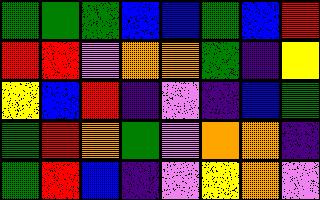[["green", "green", "green", "blue", "blue", "green", "blue", "red"], ["red", "red", "violet", "orange", "orange", "green", "indigo", "yellow"], ["yellow", "blue", "red", "indigo", "violet", "indigo", "blue", "green"], ["green", "red", "orange", "green", "violet", "orange", "orange", "indigo"], ["green", "red", "blue", "indigo", "violet", "yellow", "orange", "violet"]]